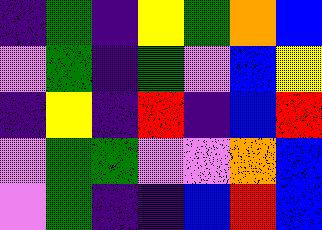[["indigo", "green", "indigo", "yellow", "green", "orange", "blue"], ["violet", "green", "indigo", "green", "violet", "blue", "yellow"], ["indigo", "yellow", "indigo", "red", "indigo", "blue", "red"], ["violet", "green", "green", "violet", "violet", "orange", "blue"], ["violet", "green", "indigo", "indigo", "blue", "red", "blue"]]